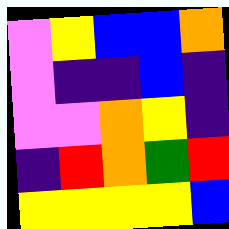[["violet", "yellow", "blue", "blue", "orange"], ["violet", "indigo", "indigo", "blue", "indigo"], ["violet", "violet", "orange", "yellow", "indigo"], ["indigo", "red", "orange", "green", "red"], ["yellow", "yellow", "yellow", "yellow", "blue"]]